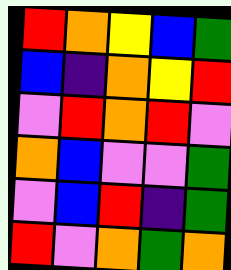[["red", "orange", "yellow", "blue", "green"], ["blue", "indigo", "orange", "yellow", "red"], ["violet", "red", "orange", "red", "violet"], ["orange", "blue", "violet", "violet", "green"], ["violet", "blue", "red", "indigo", "green"], ["red", "violet", "orange", "green", "orange"]]